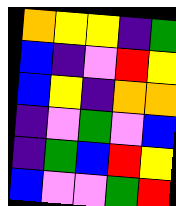[["orange", "yellow", "yellow", "indigo", "green"], ["blue", "indigo", "violet", "red", "yellow"], ["blue", "yellow", "indigo", "orange", "orange"], ["indigo", "violet", "green", "violet", "blue"], ["indigo", "green", "blue", "red", "yellow"], ["blue", "violet", "violet", "green", "red"]]